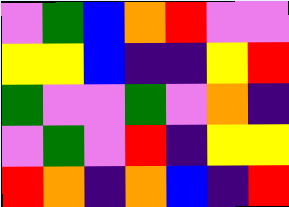[["violet", "green", "blue", "orange", "red", "violet", "violet"], ["yellow", "yellow", "blue", "indigo", "indigo", "yellow", "red"], ["green", "violet", "violet", "green", "violet", "orange", "indigo"], ["violet", "green", "violet", "red", "indigo", "yellow", "yellow"], ["red", "orange", "indigo", "orange", "blue", "indigo", "red"]]